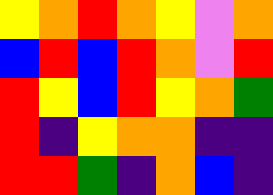[["yellow", "orange", "red", "orange", "yellow", "violet", "orange"], ["blue", "red", "blue", "red", "orange", "violet", "red"], ["red", "yellow", "blue", "red", "yellow", "orange", "green"], ["red", "indigo", "yellow", "orange", "orange", "indigo", "indigo"], ["red", "red", "green", "indigo", "orange", "blue", "indigo"]]